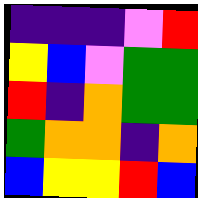[["indigo", "indigo", "indigo", "violet", "red"], ["yellow", "blue", "violet", "green", "green"], ["red", "indigo", "orange", "green", "green"], ["green", "orange", "orange", "indigo", "orange"], ["blue", "yellow", "yellow", "red", "blue"]]